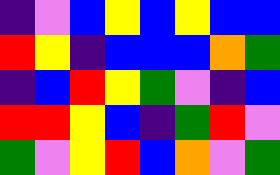[["indigo", "violet", "blue", "yellow", "blue", "yellow", "blue", "blue"], ["red", "yellow", "indigo", "blue", "blue", "blue", "orange", "green"], ["indigo", "blue", "red", "yellow", "green", "violet", "indigo", "blue"], ["red", "red", "yellow", "blue", "indigo", "green", "red", "violet"], ["green", "violet", "yellow", "red", "blue", "orange", "violet", "green"]]